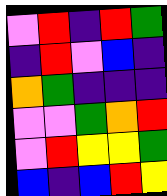[["violet", "red", "indigo", "red", "green"], ["indigo", "red", "violet", "blue", "indigo"], ["orange", "green", "indigo", "indigo", "indigo"], ["violet", "violet", "green", "orange", "red"], ["violet", "red", "yellow", "yellow", "green"], ["blue", "indigo", "blue", "red", "yellow"]]